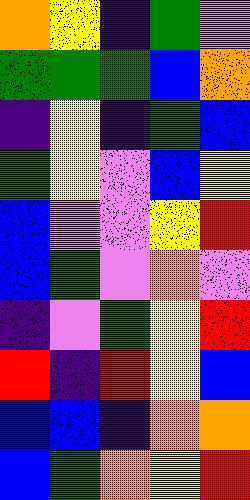[["orange", "yellow", "indigo", "green", "violet"], ["green", "green", "green", "blue", "orange"], ["indigo", "yellow", "indigo", "green", "blue"], ["green", "yellow", "violet", "blue", "yellow"], ["blue", "violet", "violet", "yellow", "red"], ["blue", "green", "violet", "orange", "violet"], ["indigo", "violet", "green", "yellow", "red"], ["red", "indigo", "red", "yellow", "blue"], ["blue", "blue", "indigo", "orange", "orange"], ["blue", "green", "orange", "yellow", "red"]]